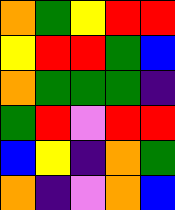[["orange", "green", "yellow", "red", "red"], ["yellow", "red", "red", "green", "blue"], ["orange", "green", "green", "green", "indigo"], ["green", "red", "violet", "red", "red"], ["blue", "yellow", "indigo", "orange", "green"], ["orange", "indigo", "violet", "orange", "blue"]]